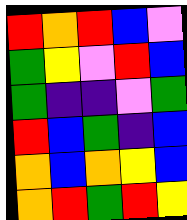[["red", "orange", "red", "blue", "violet"], ["green", "yellow", "violet", "red", "blue"], ["green", "indigo", "indigo", "violet", "green"], ["red", "blue", "green", "indigo", "blue"], ["orange", "blue", "orange", "yellow", "blue"], ["orange", "red", "green", "red", "yellow"]]